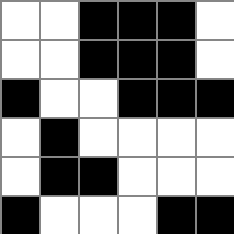[["white", "white", "black", "black", "black", "white"], ["white", "white", "black", "black", "black", "white"], ["black", "white", "white", "black", "black", "black"], ["white", "black", "white", "white", "white", "white"], ["white", "black", "black", "white", "white", "white"], ["black", "white", "white", "white", "black", "black"]]